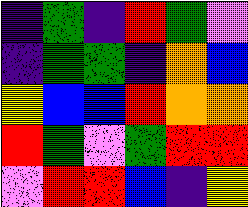[["indigo", "green", "indigo", "red", "green", "violet"], ["indigo", "green", "green", "indigo", "orange", "blue"], ["yellow", "blue", "blue", "red", "orange", "orange"], ["red", "green", "violet", "green", "red", "red"], ["violet", "red", "red", "blue", "indigo", "yellow"]]